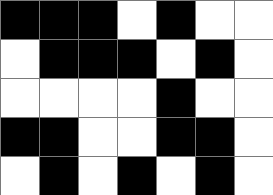[["black", "black", "black", "white", "black", "white", "white"], ["white", "black", "black", "black", "white", "black", "white"], ["white", "white", "white", "white", "black", "white", "white"], ["black", "black", "white", "white", "black", "black", "white"], ["white", "black", "white", "black", "white", "black", "white"]]